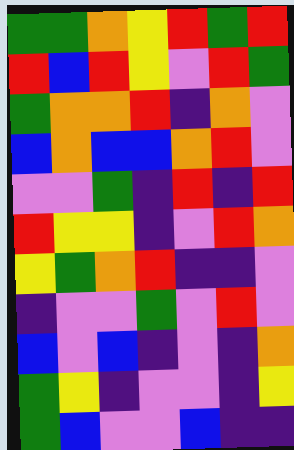[["green", "green", "orange", "yellow", "red", "green", "red"], ["red", "blue", "red", "yellow", "violet", "red", "green"], ["green", "orange", "orange", "red", "indigo", "orange", "violet"], ["blue", "orange", "blue", "blue", "orange", "red", "violet"], ["violet", "violet", "green", "indigo", "red", "indigo", "red"], ["red", "yellow", "yellow", "indigo", "violet", "red", "orange"], ["yellow", "green", "orange", "red", "indigo", "indigo", "violet"], ["indigo", "violet", "violet", "green", "violet", "red", "violet"], ["blue", "violet", "blue", "indigo", "violet", "indigo", "orange"], ["green", "yellow", "indigo", "violet", "violet", "indigo", "yellow"], ["green", "blue", "violet", "violet", "blue", "indigo", "indigo"]]